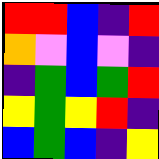[["red", "red", "blue", "indigo", "red"], ["orange", "violet", "blue", "violet", "indigo"], ["indigo", "green", "blue", "green", "red"], ["yellow", "green", "yellow", "red", "indigo"], ["blue", "green", "blue", "indigo", "yellow"]]